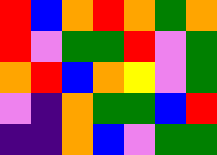[["red", "blue", "orange", "red", "orange", "green", "orange"], ["red", "violet", "green", "green", "red", "violet", "green"], ["orange", "red", "blue", "orange", "yellow", "violet", "green"], ["violet", "indigo", "orange", "green", "green", "blue", "red"], ["indigo", "indigo", "orange", "blue", "violet", "green", "green"]]